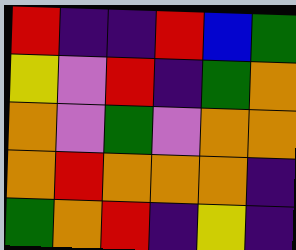[["red", "indigo", "indigo", "red", "blue", "green"], ["yellow", "violet", "red", "indigo", "green", "orange"], ["orange", "violet", "green", "violet", "orange", "orange"], ["orange", "red", "orange", "orange", "orange", "indigo"], ["green", "orange", "red", "indigo", "yellow", "indigo"]]